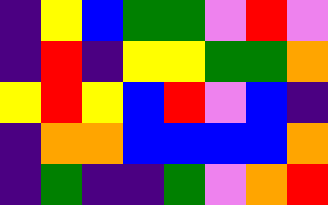[["indigo", "yellow", "blue", "green", "green", "violet", "red", "violet"], ["indigo", "red", "indigo", "yellow", "yellow", "green", "green", "orange"], ["yellow", "red", "yellow", "blue", "red", "violet", "blue", "indigo"], ["indigo", "orange", "orange", "blue", "blue", "blue", "blue", "orange"], ["indigo", "green", "indigo", "indigo", "green", "violet", "orange", "red"]]